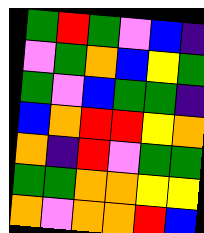[["green", "red", "green", "violet", "blue", "indigo"], ["violet", "green", "orange", "blue", "yellow", "green"], ["green", "violet", "blue", "green", "green", "indigo"], ["blue", "orange", "red", "red", "yellow", "orange"], ["orange", "indigo", "red", "violet", "green", "green"], ["green", "green", "orange", "orange", "yellow", "yellow"], ["orange", "violet", "orange", "orange", "red", "blue"]]